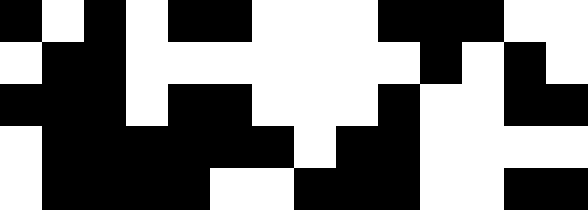[["black", "white", "black", "white", "black", "black", "white", "white", "white", "black", "black", "black", "white", "white"], ["white", "black", "black", "white", "white", "white", "white", "white", "white", "white", "black", "white", "black", "white"], ["black", "black", "black", "white", "black", "black", "white", "white", "white", "black", "white", "white", "black", "black"], ["white", "black", "black", "black", "black", "black", "black", "white", "black", "black", "white", "white", "white", "white"], ["white", "black", "black", "black", "black", "white", "white", "black", "black", "black", "white", "white", "black", "black"]]